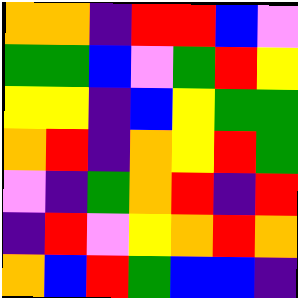[["orange", "orange", "indigo", "red", "red", "blue", "violet"], ["green", "green", "blue", "violet", "green", "red", "yellow"], ["yellow", "yellow", "indigo", "blue", "yellow", "green", "green"], ["orange", "red", "indigo", "orange", "yellow", "red", "green"], ["violet", "indigo", "green", "orange", "red", "indigo", "red"], ["indigo", "red", "violet", "yellow", "orange", "red", "orange"], ["orange", "blue", "red", "green", "blue", "blue", "indigo"]]